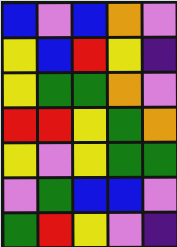[["blue", "violet", "blue", "orange", "violet"], ["yellow", "blue", "red", "yellow", "indigo"], ["yellow", "green", "green", "orange", "violet"], ["red", "red", "yellow", "green", "orange"], ["yellow", "violet", "yellow", "green", "green"], ["violet", "green", "blue", "blue", "violet"], ["green", "red", "yellow", "violet", "indigo"]]